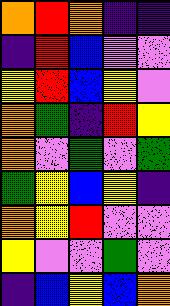[["orange", "red", "orange", "indigo", "indigo"], ["indigo", "red", "blue", "violet", "violet"], ["yellow", "red", "blue", "yellow", "violet"], ["orange", "green", "indigo", "red", "yellow"], ["orange", "violet", "green", "violet", "green"], ["green", "yellow", "blue", "yellow", "indigo"], ["orange", "yellow", "red", "violet", "violet"], ["yellow", "violet", "violet", "green", "violet"], ["indigo", "blue", "yellow", "blue", "orange"]]